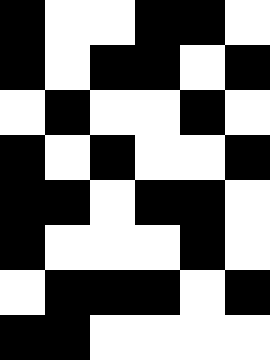[["black", "white", "white", "black", "black", "white"], ["black", "white", "black", "black", "white", "black"], ["white", "black", "white", "white", "black", "white"], ["black", "white", "black", "white", "white", "black"], ["black", "black", "white", "black", "black", "white"], ["black", "white", "white", "white", "black", "white"], ["white", "black", "black", "black", "white", "black"], ["black", "black", "white", "white", "white", "white"]]